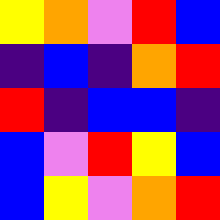[["yellow", "orange", "violet", "red", "blue"], ["indigo", "blue", "indigo", "orange", "red"], ["red", "indigo", "blue", "blue", "indigo"], ["blue", "violet", "red", "yellow", "blue"], ["blue", "yellow", "violet", "orange", "red"]]